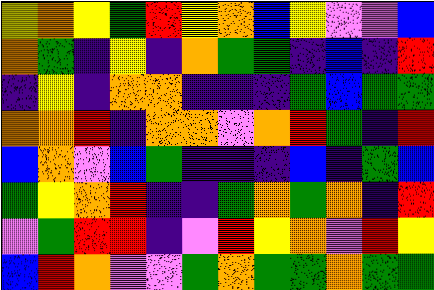[["yellow", "orange", "yellow", "green", "red", "yellow", "orange", "blue", "yellow", "violet", "violet", "blue"], ["orange", "green", "indigo", "yellow", "indigo", "orange", "green", "green", "indigo", "blue", "indigo", "red"], ["indigo", "yellow", "indigo", "orange", "orange", "indigo", "indigo", "indigo", "green", "blue", "green", "green"], ["orange", "orange", "red", "indigo", "orange", "orange", "violet", "orange", "red", "green", "indigo", "red"], ["blue", "orange", "violet", "blue", "green", "indigo", "indigo", "indigo", "blue", "indigo", "green", "blue"], ["green", "yellow", "orange", "red", "indigo", "indigo", "green", "orange", "green", "orange", "indigo", "red"], ["violet", "green", "red", "red", "indigo", "violet", "red", "yellow", "orange", "violet", "red", "yellow"], ["blue", "red", "orange", "violet", "violet", "green", "orange", "green", "green", "orange", "green", "green"]]